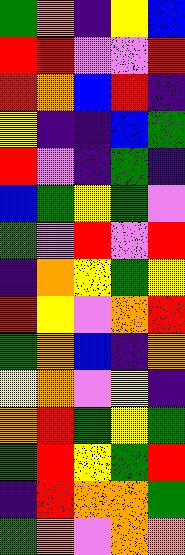[["green", "orange", "indigo", "yellow", "blue"], ["red", "red", "violet", "violet", "red"], ["red", "orange", "blue", "red", "indigo"], ["yellow", "indigo", "indigo", "blue", "green"], ["red", "violet", "indigo", "green", "indigo"], ["blue", "green", "yellow", "green", "violet"], ["green", "violet", "red", "violet", "red"], ["indigo", "orange", "yellow", "green", "yellow"], ["red", "yellow", "violet", "orange", "red"], ["green", "orange", "blue", "indigo", "orange"], ["yellow", "orange", "violet", "yellow", "indigo"], ["orange", "red", "green", "yellow", "green"], ["green", "red", "yellow", "green", "red"], ["indigo", "red", "orange", "orange", "green"], ["green", "orange", "violet", "orange", "orange"]]